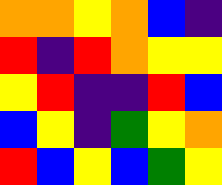[["orange", "orange", "yellow", "orange", "blue", "indigo"], ["red", "indigo", "red", "orange", "yellow", "yellow"], ["yellow", "red", "indigo", "indigo", "red", "blue"], ["blue", "yellow", "indigo", "green", "yellow", "orange"], ["red", "blue", "yellow", "blue", "green", "yellow"]]